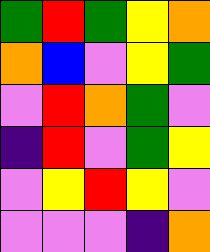[["green", "red", "green", "yellow", "orange"], ["orange", "blue", "violet", "yellow", "green"], ["violet", "red", "orange", "green", "violet"], ["indigo", "red", "violet", "green", "yellow"], ["violet", "yellow", "red", "yellow", "violet"], ["violet", "violet", "violet", "indigo", "orange"]]